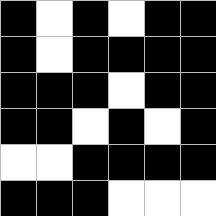[["black", "white", "black", "white", "black", "black"], ["black", "white", "black", "black", "black", "black"], ["black", "black", "black", "white", "black", "black"], ["black", "black", "white", "black", "white", "black"], ["white", "white", "black", "black", "black", "black"], ["black", "black", "black", "white", "white", "white"]]